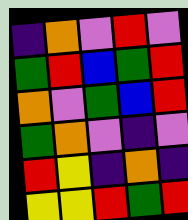[["indigo", "orange", "violet", "red", "violet"], ["green", "red", "blue", "green", "red"], ["orange", "violet", "green", "blue", "red"], ["green", "orange", "violet", "indigo", "violet"], ["red", "yellow", "indigo", "orange", "indigo"], ["yellow", "yellow", "red", "green", "red"]]